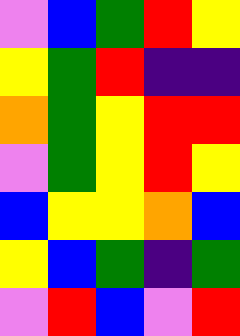[["violet", "blue", "green", "red", "yellow"], ["yellow", "green", "red", "indigo", "indigo"], ["orange", "green", "yellow", "red", "red"], ["violet", "green", "yellow", "red", "yellow"], ["blue", "yellow", "yellow", "orange", "blue"], ["yellow", "blue", "green", "indigo", "green"], ["violet", "red", "blue", "violet", "red"]]